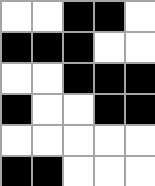[["white", "white", "black", "black", "white"], ["black", "black", "black", "white", "white"], ["white", "white", "black", "black", "black"], ["black", "white", "white", "black", "black"], ["white", "white", "white", "white", "white"], ["black", "black", "white", "white", "white"]]